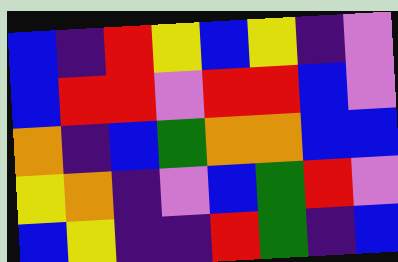[["blue", "indigo", "red", "yellow", "blue", "yellow", "indigo", "violet"], ["blue", "red", "red", "violet", "red", "red", "blue", "violet"], ["orange", "indigo", "blue", "green", "orange", "orange", "blue", "blue"], ["yellow", "orange", "indigo", "violet", "blue", "green", "red", "violet"], ["blue", "yellow", "indigo", "indigo", "red", "green", "indigo", "blue"]]